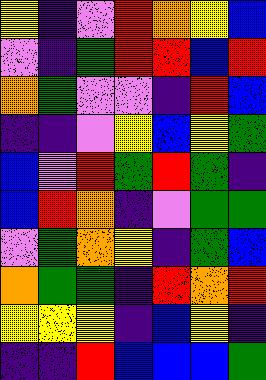[["yellow", "indigo", "violet", "red", "orange", "yellow", "blue"], ["violet", "indigo", "green", "red", "red", "blue", "red"], ["orange", "green", "violet", "violet", "indigo", "red", "blue"], ["indigo", "indigo", "violet", "yellow", "blue", "yellow", "green"], ["blue", "violet", "red", "green", "red", "green", "indigo"], ["blue", "red", "orange", "indigo", "violet", "green", "green"], ["violet", "green", "orange", "yellow", "indigo", "green", "blue"], ["orange", "green", "green", "indigo", "red", "orange", "red"], ["yellow", "yellow", "yellow", "indigo", "blue", "yellow", "indigo"], ["indigo", "indigo", "red", "blue", "blue", "blue", "green"]]